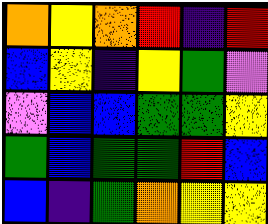[["orange", "yellow", "orange", "red", "indigo", "red"], ["blue", "yellow", "indigo", "yellow", "green", "violet"], ["violet", "blue", "blue", "green", "green", "yellow"], ["green", "blue", "green", "green", "red", "blue"], ["blue", "indigo", "green", "orange", "yellow", "yellow"]]